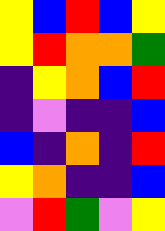[["yellow", "blue", "red", "blue", "yellow"], ["yellow", "red", "orange", "orange", "green"], ["indigo", "yellow", "orange", "blue", "red"], ["indigo", "violet", "indigo", "indigo", "blue"], ["blue", "indigo", "orange", "indigo", "red"], ["yellow", "orange", "indigo", "indigo", "blue"], ["violet", "red", "green", "violet", "yellow"]]